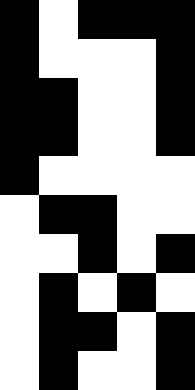[["black", "white", "black", "black", "black"], ["black", "white", "white", "white", "black"], ["black", "black", "white", "white", "black"], ["black", "black", "white", "white", "black"], ["black", "white", "white", "white", "white"], ["white", "black", "black", "white", "white"], ["white", "white", "black", "white", "black"], ["white", "black", "white", "black", "white"], ["white", "black", "black", "white", "black"], ["white", "black", "white", "white", "black"]]